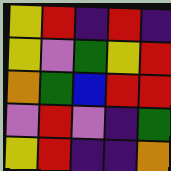[["yellow", "red", "indigo", "red", "indigo"], ["yellow", "violet", "green", "yellow", "red"], ["orange", "green", "blue", "red", "red"], ["violet", "red", "violet", "indigo", "green"], ["yellow", "red", "indigo", "indigo", "orange"]]